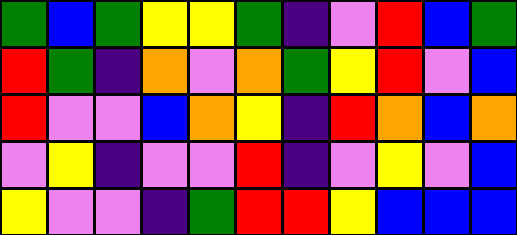[["green", "blue", "green", "yellow", "yellow", "green", "indigo", "violet", "red", "blue", "green"], ["red", "green", "indigo", "orange", "violet", "orange", "green", "yellow", "red", "violet", "blue"], ["red", "violet", "violet", "blue", "orange", "yellow", "indigo", "red", "orange", "blue", "orange"], ["violet", "yellow", "indigo", "violet", "violet", "red", "indigo", "violet", "yellow", "violet", "blue"], ["yellow", "violet", "violet", "indigo", "green", "red", "red", "yellow", "blue", "blue", "blue"]]